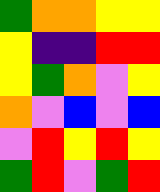[["green", "orange", "orange", "yellow", "yellow"], ["yellow", "indigo", "indigo", "red", "red"], ["yellow", "green", "orange", "violet", "yellow"], ["orange", "violet", "blue", "violet", "blue"], ["violet", "red", "yellow", "red", "yellow"], ["green", "red", "violet", "green", "red"]]